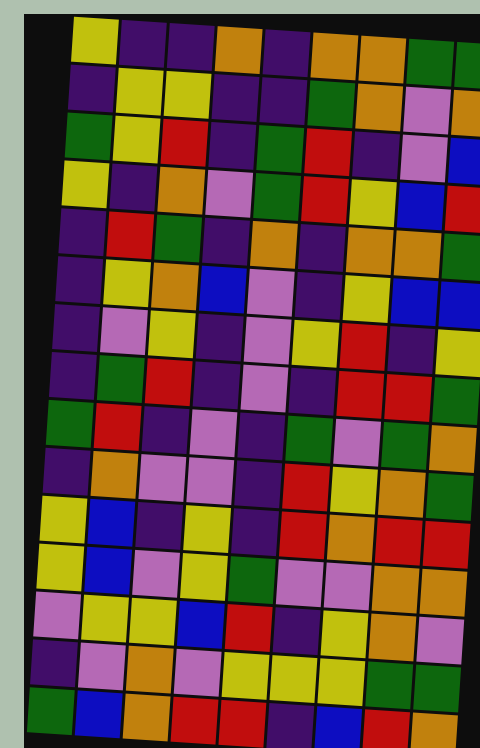[["yellow", "indigo", "indigo", "orange", "indigo", "orange", "orange", "green", "green"], ["indigo", "yellow", "yellow", "indigo", "indigo", "green", "orange", "violet", "orange"], ["green", "yellow", "red", "indigo", "green", "red", "indigo", "violet", "blue"], ["yellow", "indigo", "orange", "violet", "green", "red", "yellow", "blue", "red"], ["indigo", "red", "green", "indigo", "orange", "indigo", "orange", "orange", "green"], ["indigo", "yellow", "orange", "blue", "violet", "indigo", "yellow", "blue", "blue"], ["indigo", "violet", "yellow", "indigo", "violet", "yellow", "red", "indigo", "yellow"], ["indigo", "green", "red", "indigo", "violet", "indigo", "red", "red", "green"], ["green", "red", "indigo", "violet", "indigo", "green", "violet", "green", "orange"], ["indigo", "orange", "violet", "violet", "indigo", "red", "yellow", "orange", "green"], ["yellow", "blue", "indigo", "yellow", "indigo", "red", "orange", "red", "red"], ["yellow", "blue", "violet", "yellow", "green", "violet", "violet", "orange", "orange"], ["violet", "yellow", "yellow", "blue", "red", "indigo", "yellow", "orange", "violet"], ["indigo", "violet", "orange", "violet", "yellow", "yellow", "yellow", "green", "green"], ["green", "blue", "orange", "red", "red", "indigo", "blue", "red", "orange"]]